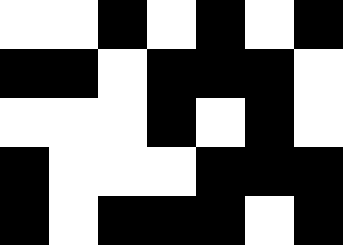[["white", "white", "black", "white", "black", "white", "black"], ["black", "black", "white", "black", "black", "black", "white"], ["white", "white", "white", "black", "white", "black", "white"], ["black", "white", "white", "white", "black", "black", "black"], ["black", "white", "black", "black", "black", "white", "black"]]